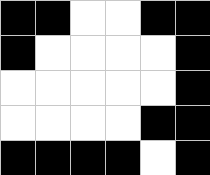[["black", "black", "white", "white", "black", "black"], ["black", "white", "white", "white", "white", "black"], ["white", "white", "white", "white", "white", "black"], ["white", "white", "white", "white", "black", "black"], ["black", "black", "black", "black", "white", "black"]]